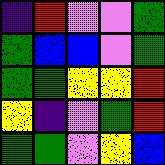[["indigo", "red", "violet", "violet", "green"], ["green", "blue", "blue", "violet", "green"], ["green", "green", "yellow", "yellow", "red"], ["yellow", "indigo", "violet", "green", "red"], ["green", "green", "violet", "yellow", "blue"]]